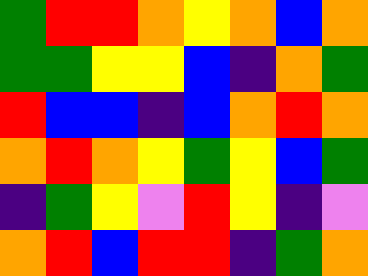[["green", "red", "red", "orange", "yellow", "orange", "blue", "orange"], ["green", "green", "yellow", "yellow", "blue", "indigo", "orange", "green"], ["red", "blue", "blue", "indigo", "blue", "orange", "red", "orange"], ["orange", "red", "orange", "yellow", "green", "yellow", "blue", "green"], ["indigo", "green", "yellow", "violet", "red", "yellow", "indigo", "violet"], ["orange", "red", "blue", "red", "red", "indigo", "green", "orange"]]